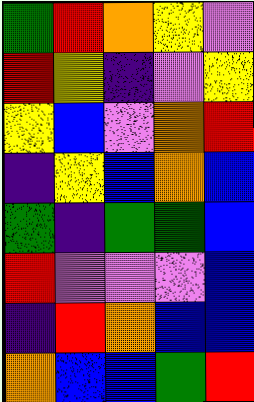[["green", "red", "orange", "yellow", "violet"], ["red", "yellow", "indigo", "violet", "yellow"], ["yellow", "blue", "violet", "orange", "red"], ["indigo", "yellow", "blue", "orange", "blue"], ["green", "indigo", "green", "green", "blue"], ["red", "violet", "violet", "violet", "blue"], ["indigo", "red", "orange", "blue", "blue"], ["orange", "blue", "blue", "green", "red"]]